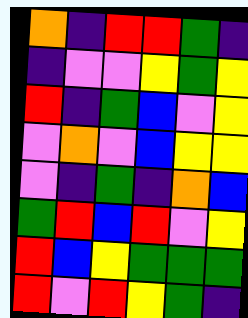[["orange", "indigo", "red", "red", "green", "indigo"], ["indigo", "violet", "violet", "yellow", "green", "yellow"], ["red", "indigo", "green", "blue", "violet", "yellow"], ["violet", "orange", "violet", "blue", "yellow", "yellow"], ["violet", "indigo", "green", "indigo", "orange", "blue"], ["green", "red", "blue", "red", "violet", "yellow"], ["red", "blue", "yellow", "green", "green", "green"], ["red", "violet", "red", "yellow", "green", "indigo"]]